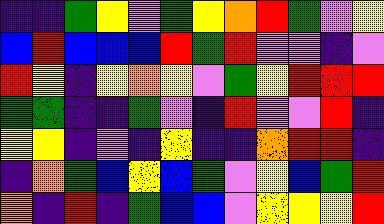[["indigo", "indigo", "green", "yellow", "violet", "green", "yellow", "orange", "red", "green", "violet", "yellow"], ["blue", "red", "blue", "blue", "blue", "red", "green", "red", "violet", "violet", "indigo", "violet"], ["red", "yellow", "indigo", "yellow", "orange", "yellow", "violet", "green", "yellow", "red", "red", "red"], ["green", "green", "indigo", "indigo", "green", "violet", "indigo", "red", "violet", "violet", "red", "indigo"], ["yellow", "yellow", "indigo", "violet", "indigo", "yellow", "indigo", "indigo", "orange", "red", "red", "indigo"], ["indigo", "orange", "green", "blue", "yellow", "blue", "green", "violet", "yellow", "blue", "green", "red"], ["orange", "indigo", "red", "indigo", "green", "blue", "blue", "violet", "yellow", "yellow", "yellow", "red"]]